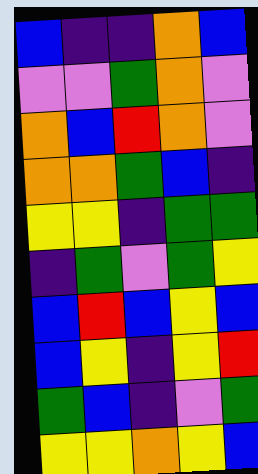[["blue", "indigo", "indigo", "orange", "blue"], ["violet", "violet", "green", "orange", "violet"], ["orange", "blue", "red", "orange", "violet"], ["orange", "orange", "green", "blue", "indigo"], ["yellow", "yellow", "indigo", "green", "green"], ["indigo", "green", "violet", "green", "yellow"], ["blue", "red", "blue", "yellow", "blue"], ["blue", "yellow", "indigo", "yellow", "red"], ["green", "blue", "indigo", "violet", "green"], ["yellow", "yellow", "orange", "yellow", "blue"]]